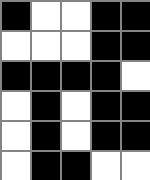[["black", "white", "white", "black", "black"], ["white", "white", "white", "black", "black"], ["black", "black", "black", "black", "white"], ["white", "black", "white", "black", "black"], ["white", "black", "white", "black", "black"], ["white", "black", "black", "white", "white"]]